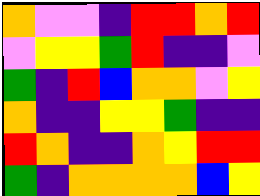[["orange", "violet", "violet", "indigo", "red", "red", "orange", "red"], ["violet", "yellow", "yellow", "green", "red", "indigo", "indigo", "violet"], ["green", "indigo", "red", "blue", "orange", "orange", "violet", "yellow"], ["orange", "indigo", "indigo", "yellow", "yellow", "green", "indigo", "indigo"], ["red", "orange", "indigo", "indigo", "orange", "yellow", "red", "red"], ["green", "indigo", "orange", "orange", "orange", "orange", "blue", "yellow"]]